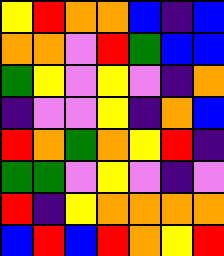[["yellow", "red", "orange", "orange", "blue", "indigo", "blue"], ["orange", "orange", "violet", "red", "green", "blue", "blue"], ["green", "yellow", "violet", "yellow", "violet", "indigo", "orange"], ["indigo", "violet", "violet", "yellow", "indigo", "orange", "blue"], ["red", "orange", "green", "orange", "yellow", "red", "indigo"], ["green", "green", "violet", "yellow", "violet", "indigo", "violet"], ["red", "indigo", "yellow", "orange", "orange", "orange", "orange"], ["blue", "red", "blue", "red", "orange", "yellow", "red"]]